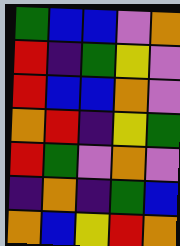[["green", "blue", "blue", "violet", "orange"], ["red", "indigo", "green", "yellow", "violet"], ["red", "blue", "blue", "orange", "violet"], ["orange", "red", "indigo", "yellow", "green"], ["red", "green", "violet", "orange", "violet"], ["indigo", "orange", "indigo", "green", "blue"], ["orange", "blue", "yellow", "red", "orange"]]